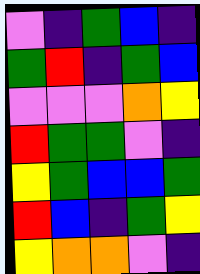[["violet", "indigo", "green", "blue", "indigo"], ["green", "red", "indigo", "green", "blue"], ["violet", "violet", "violet", "orange", "yellow"], ["red", "green", "green", "violet", "indigo"], ["yellow", "green", "blue", "blue", "green"], ["red", "blue", "indigo", "green", "yellow"], ["yellow", "orange", "orange", "violet", "indigo"]]